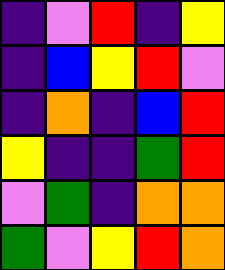[["indigo", "violet", "red", "indigo", "yellow"], ["indigo", "blue", "yellow", "red", "violet"], ["indigo", "orange", "indigo", "blue", "red"], ["yellow", "indigo", "indigo", "green", "red"], ["violet", "green", "indigo", "orange", "orange"], ["green", "violet", "yellow", "red", "orange"]]